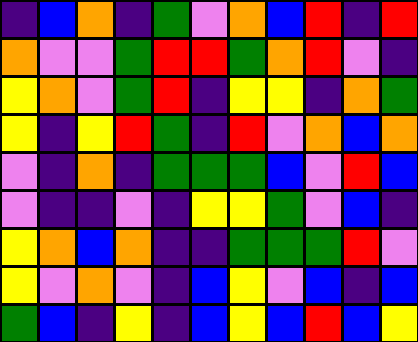[["indigo", "blue", "orange", "indigo", "green", "violet", "orange", "blue", "red", "indigo", "red"], ["orange", "violet", "violet", "green", "red", "red", "green", "orange", "red", "violet", "indigo"], ["yellow", "orange", "violet", "green", "red", "indigo", "yellow", "yellow", "indigo", "orange", "green"], ["yellow", "indigo", "yellow", "red", "green", "indigo", "red", "violet", "orange", "blue", "orange"], ["violet", "indigo", "orange", "indigo", "green", "green", "green", "blue", "violet", "red", "blue"], ["violet", "indigo", "indigo", "violet", "indigo", "yellow", "yellow", "green", "violet", "blue", "indigo"], ["yellow", "orange", "blue", "orange", "indigo", "indigo", "green", "green", "green", "red", "violet"], ["yellow", "violet", "orange", "violet", "indigo", "blue", "yellow", "violet", "blue", "indigo", "blue"], ["green", "blue", "indigo", "yellow", "indigo", "blue", "yellow", "blue", "red", "blue", "yellow"]]